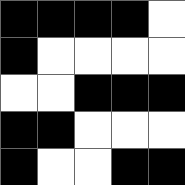[["black", "black", "black", "black", "white"], ["black", "white", "white", "white", "white"], ["white", "white", "black", "black", "black"], ["black", "black", "white", "white", "white"], ["black", "white", "white", "black", "black"]]